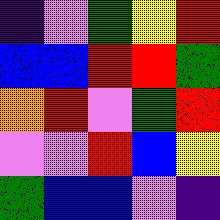[["indigo", "violet", "green", "yellow", "red"], ["blue", "blue", "red", "red", "green"], ["orange", "red", "violet", "green", "red"], ["violet", "violet", "red", "blue", "yellow"], ["green", "blue", "blue", "violet", "indigo"]]